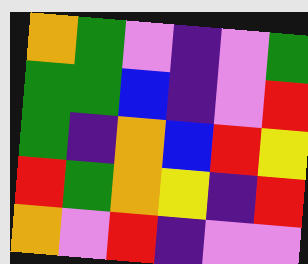[["orange", "green", "violet", "indigo", "violet", "green"], ["green", "green", "blue", "indigo", "violet", "red"], ["green", "indigo", "orange", "blue", "red", "yellow"], ["red", "green", "orange", "yellow", "indigo", "red"], ["orange", "violet", "red", "indigo", "violet", "violet"]]